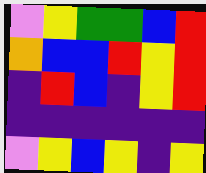[["violet", "yellow", "green", "green", "blue", "red"], ["orange", "blue", "blue", "red", "yellow", "red"], ["indigo", "red", "blue", "indigo", "yellow", "red"], ["indigo", "indigo", "indigo", "indigo", "indigo", "indigo"], ["violet", "yellow", "blue", "yellow", "indigo", "yellow"]]